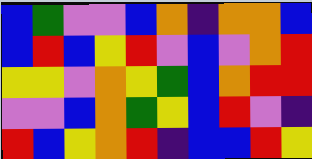[["blue", "green", "violet", "violet", "blue", "orange", "indigo", "orange", "orange", "blue"], ["blue", "red", "blue", "yellow", "red", "violet", "blue", "violet", "orange", "red"], ["yellow", "yellow", "violet", "orange", "yellow", "green", "blue", "orange", "red", "red"], ["violet", "violet", "blue", "orange", "green", "yellow", "blue", "red", "violet", "indigo"], ["red", "blue", "yellow", "orange", "red", "indigo", "blue", "blue", "red", "yellow"]]